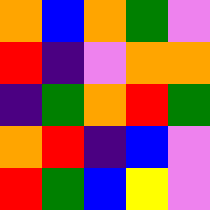[["orange", "blue", "orange", "green", "violet"], ["red", "indigo", "violet", "orange", "orange"], ["indigo", "green", "orange", "red", "green"], ["orange", "red", "indigo", "blue", "violet"], ["red", "green", "blue", "yellow", "violet"]]